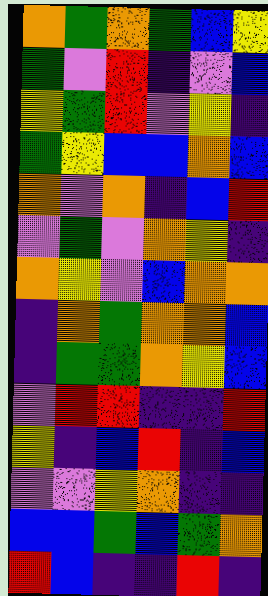[["orange", "green", "orange", "green", "blue", "yellow"], ["green", "violet", "red", "indigo", "violet", "blue"], ["yellow", "green", "red", "violet", "yellow", "indigo"], ["green", "yellow", "blue", "blue", "orange", "blue"], ["orange", "violet", "orange", "indigo", "blue", "red"], ["violet", "green", "violet", "orange", "yellow", "indigo"], ["orange", "yellow", "violet", "blue", "orange", "orange"], ["indigo", "orange", "green", "orange", "orange", "blue"], ["indigo", "green", "green", "orange", "yellow", "blue"], ["violet", "red", "red", "indigo", "indigo", "red"], ["yellow", "indigo", "blue", "red", "indigo", "blue"], ["violet", "violet", "yellow", "orange", "indigo", "indigo"], ["blue", "blue", "green", "blue", "green", "orange"], ["red", "blue", "indigo", "indigo", "red", "indigo"]]